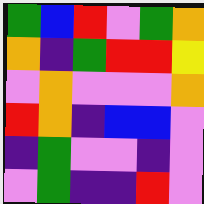[["green", "blue", "red", "violet", "green", "orange"], ["orange", "indigo", "green", "red", "red", "yellow"], ["violet", "orange", "violet", "violet", "violet", "orange"], ["red", "orange", "indigo", "blue", "blue", "violet"], ["indigo", "green", "violet", "violet", "indigo", "violet"], ["violet", "green", "indigo", "indigo", "red", "violet"]]